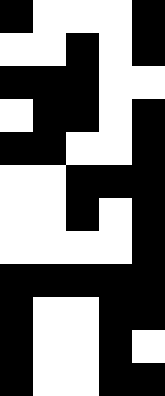[["black", "white", "white", "white", "black"], ["white", "white", "black", "white", "black"], ["black", "black", "black", "white", "white"], ["white", "black", "black", "white", "black"], ["black", "black", "white", "white", "black"], ["white", "white", "black", "black", "black"], ["white", "white", "black", "white", "black"], ["white", "white", "white", "white", "black"], ["black", "black", "black", "black", "black"], ["black", "white", "white", "black", "black"], ["black", "white", "white", "black", "white"], ["black", "white", "white", "black", "black"]]